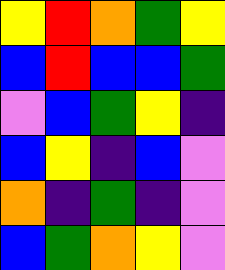[["yellow", "red", "orange", "green", "yellow"], ["blue", "red", "blue", "blue", "green"], ["violet", "blue", "green", "yellow", "indigo"], ["blue", "yellow", "indigo", "blue", "violet"], ["orange", "indigo", "green", "indigo", "violet"], ["blue", "green", "orange", "yellow", "violet"]]